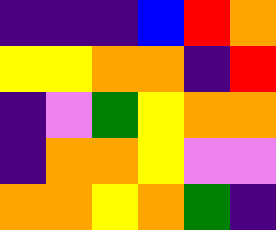[["indigo", "indigo", "indigo", "blue", "red", "orange"], ["yellow", "yellow", "orange", "orange", "indigo", "red"], ["indigo", "violet", "green", "yellow", "orange", "orange"], ["indigo", "orange", "orange", "yellow", "violet", "violet"], ["orange", "orange", "yellow", "orange", "green", "indigo"]]